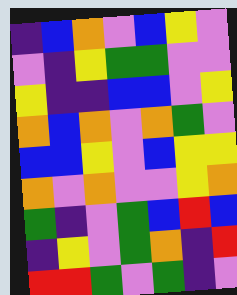[["indigo", "blue", "orange", "violet", "blue", "yellow", "violet"], ["violet", "indigo", "yellow", "green", "green", "violet", "violet"], ["yellow", "indigo", "indigo", "blue", "blue", "violet", "yellow"], ["orange", "blue", "orange", "violet", "orange", "green", "violet"], ["blue", "blue", "yellow", "violet", "blue", "yellow", "yellow"], ["orange", "violet", "orange", "violet", "violet", "yellow", "orange"], ["green", "indigo", "violet", "green", "blue", "red", "blue"], ["indigo", "yellow", "violet", "green", "orange", "indigo", "red"], ["red", "red", "green", "violet", "green", "indigo", "violet"]]